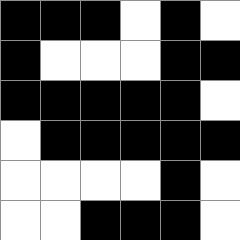[["black", "black", "black", "white", "black", "white"], ["black", "white", "white", "white", "black", "black"], ["black", "black", "black", "black", "black", "white"], ["white", "black", "black", "black", "black", "black"], ["white", "white", "white", "white", "black", "white"], ["white", "white", "black", "black", "black", "white"]]